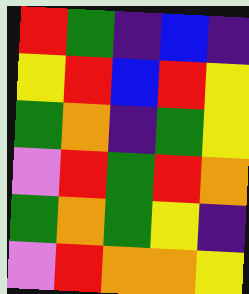[["red", "green", "indigo", "blue", "indigo"], ["yellow", "red", "blue", "red", "yellow"], ["green", "orange", "indigo", "green", "yellow"], ["violet", "red", "green", "red", "orange"], ["green", "orange", "green", "yellow", "indigo"], ["violet", "red", "orange", "orange", "yellow"]]